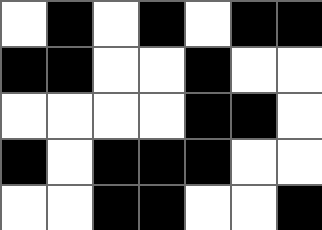[["white", "black", "white", "black", "white", "black", "black"], ["black", "black", "white", "white", "black", "white", "white"], ["white", "white", "white", "white", "black", "black", "white"], ["black", "white", "black", "black", "black", "white", "white"], ["white", "white", "black", "black", "white", "white", "black"]]